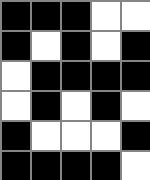[["black", "black", "black", "white", "white"], ["black", "white", "black", "white", "black"], ["white", "black", "black", "black", "black"], ["white", "black", "white", "black", "white"], ["black", "white", "white", "white", "black"], ["black", "black", "black", "black", "white"]]